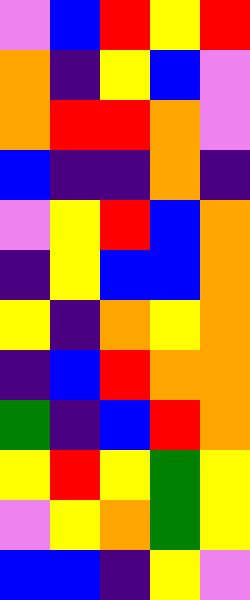[["violet", "blue", "red", "yellow", "red"], ["orange", "indigo", "yellow", "blue", "violet"], ["orange", "red", "red", "orange", "violet"], ["blue", "indigo", "indigo", "orange", "indigo"], ["violet", "yellow", "red", "blue", "orange"], ["indigo", "yellow", "blue", "blue", "orange"], ["yellow", "indigo", "orange", "yellow", "orange"], ["indigo", "blue", "red", "orange", "orange"], ["green", "indigo", "blue", "red", "orange"], ["yellow", "red", "yellow", "green", "yellow"], ["violet", "yellow", "orange", "green", "yellow"], ["blue", "blue", "indigo", "yellow", "violet"]]